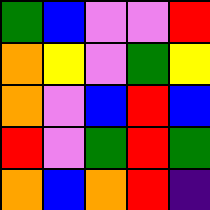[["green", "blue", "violet", "violet", "red"], ["orange", "yellow", "violet", "green", "yellow"], ["orange", "violet", "blue", "red", "blue"], ["red", "violet", "green", "red", "green"], ["orange", "blue", "orange", "red", "indigo"]]